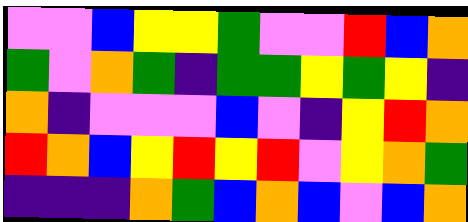[["violet", "violet", "blue", "yellow", "yellow", "green", "violet", "violet", "red", "blue", "orange"], ["green", "violet", "orange", "green", "indigo", "green", "green", "yellow", "green", "yellow", "indigo"], ["orange", "indigo", "violet", "violet", "violet", "blue", "violet", "indigo", "yellow", "red", "orange"], ["red", "orange", "blue", "yellow", "red", "yellow", "red", "violet", "yellow", "orange", "green"], ["indigo", "indigo", "indigo", "orange", "green", "blue", "orange", "blue", "violet", "blue", "orange"]]